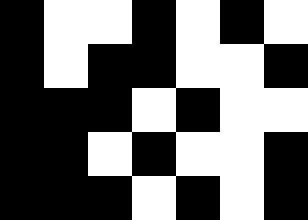[["black", "white", "white", "black", "white", "black", "white"], ["black", "white", "black", "black", "white", "white", "black"], ["black", "black", "black", "white", "black", "white", "white"], ["black", "black", "white", "black", "white", "white", "black"], ["black", "black", "black", "white", "black", "white", "black"]]